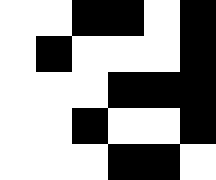[["white", "white", "black", "black", "white", "black"], ["white", "black", "white", "white", "white", "black"], ["white", "white", "white", "black", "black", "black"], ["white", "white", "black", "white", "white", "black"], ["white", "white", "white", "black", "black", "white"]]